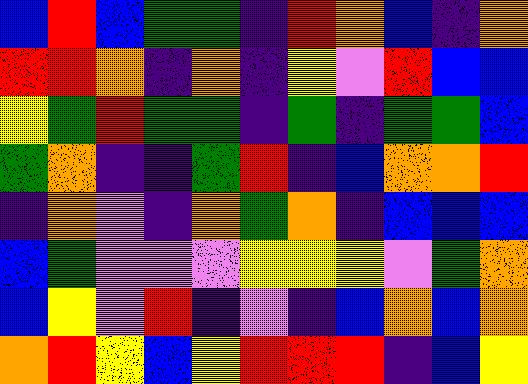[["blue", "red", "blue", "green", "green", "indigo", "red", "orange", "blue", "indigo", "orange"], ["red", "red", "orange", "indigo", "orange", "indigo", "yellow", "violet", "red", "blue", "blue"], ["yellow", "green", "red", "green", "green", "indigo", "green", "indigo", "green", "green", "blue"], ["green", "orange", "indigo", "indigo", "green", "red", "indigo", "blue", "orange", "orange", "red"], ["indigo", "orange", "violet", "indigo", "orange", "green", "orange", "indigo", "blue", "blue", "blue"], ["blue", "green", "violet", "violet", "violet", "yellow", "yellow", "yellow", "violet", "green", "orange"], ["blue", "yellow", "violet", "red", "indigo", "violet", "indigo", "blue", "orange", "blue", "orange"], ["orange", "red", "yellow", "blue", "yellow", "red", "red", "red", "indigo", "blue", "yellow"]]